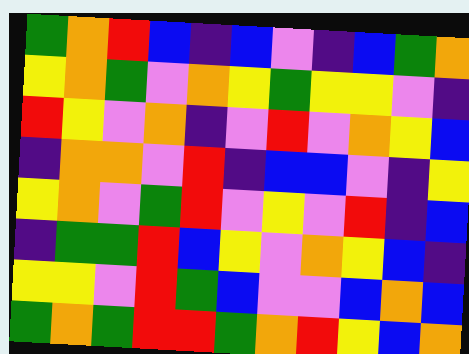[["green", "orange", "red", "blue", "indigo", "blue", "violet", "indigo", "blue", "green", "orange"], ["yellow", "orange", "green", "violet", "orange", "yellow", "green", "yellow", "yellow", "violet", "indigo"], ["red", "yellow", "violet", "orange", "indigo", "violet", "red", "violet", "orange", "yellow", "blue"], ["indigo", "orange", "orange", "violet", "red", "indigo", "blue", "blue", "violet", "indigo", "yellow"], ["yellow", "orange", "violet", "green", "red", "violet", "yellow", "violet", "red", "indigo", "blue"], ["indigo", "green", "green", "red", "blue", "yellow", "violet", "orange", "yellow", "blue", "indigo"], ["yellow", "yellow", "violet", "red", "green", "blue", "violet", "violet", "blue", "orange", "blue"], ["green", "orange", "green", "red", "red", "green", "orange", "red", "yellow", "blue", "orange"]]